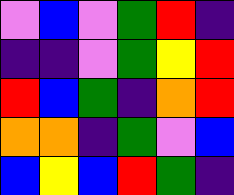[["violet", "blue", "violet", "green", "red", "indigo"], ["indigo", "indigo", "violet", "green", "yellow", "red"], ["red", "blue", "green", "indigo", "orange", "red"], ["orange", "orange", "indigo", "green", "violet", "blue"], ["blue", "yellow", "blue", "red", "green", "indigo"]]